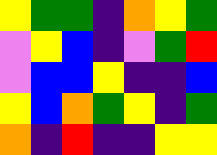[["yellow", "green", "green", "indigo", "orange", "yellow", "green"], ["violet", "yellow", "blue", "indigo", "violet", "green", "red"], ["violet", "blue", "blue", "yellow", "indigo", "indigo", "blue"], ["yellow", "blue", "orange", "green", "yellow", "indigo", "green"], ["orange", "indigo", "red", "indigo", "indigo", "yellow", "yellow"]]